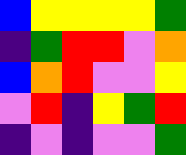[["blue", "yellow", "yellow", "yellow", "yellow", "green"], ["indigo", "green", "red", "red", "violet", "orange"], ["blue", "orange", "red", "violet", "violet", "yellow"], ["violet", "red", "indigo", "yellow", "green", "red"], ["indigo", "violet", "indigo", "violet", "violet", "green"]]